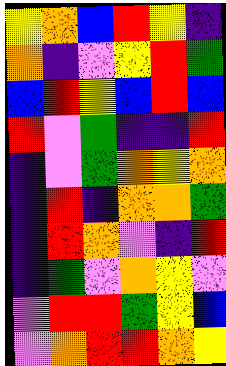[["yellow", "orange", "blue", "red", "yellow", "indigo"], ["orange", "indigo", "violet", "yellow", "red", "green"], ["blue", "red", "yellow", "blue", "red", "blue"], ["red", "violet", "green", "indigo", "indigo", "red"], ["indigo", "violet", "green", "orange", "yellow", "orange"], ["indigo", "red", "indigo", "orange", "orange", "green"], ["indigo", "red", "orange", "violet", "indigo", "red"], ["indigo", "green", "violet", "orange", "yellow", "violet"], ["violet", "red", "red", "green", "yellow", "blue"], ["violet", "orange", "red", "red", "orange", "yellow"]]